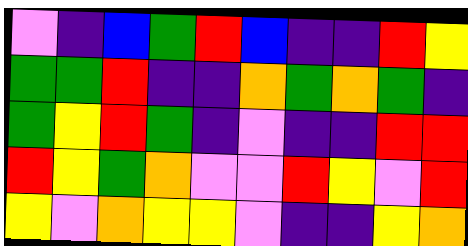[["violet", "indigo", "blue", "green", "red", "blue", "indigo", "indigo", "red", "yellow"], ["green", "green", "red", "indigo", "indigo", "orange", "green", "orange", "green", "indigo"], ["green", "yellow", "red", "green", "indigo", "violet", "indigo", "indigo", "red", "red"], ["red", "yellow", "green", "orange", "violet", "violet", "red", "yellow", "violet", "red"], ["yellow", "violet", "orange", "yellow", "yellow", "violet", "indigo", "indigo", "yellow", "orange"]]